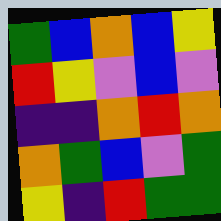[["green", "blue", "orange", "blue", "yellow"], ["red", "yellow", "violet", "blue", "violet"], ["indigo", "indigo", "orange", "red", "orange"], ["orange", "green", "blue", "violet", "green"], ["yellow", "indigo", "red", "green", "green"]]